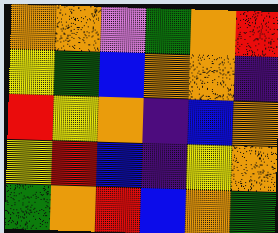[["orange", "orange", "violet", "green", "orange", "red"], ["yellow", "green", "blue", "orange", "orange", "indigo"], ["red", "yellow", "orange", "indigo", "blue", "orange"], ["yellow", "red", "blue", "indigo", "yellow", "orange"], ["green", "orange", "red", "blue", "orange", "green"]]